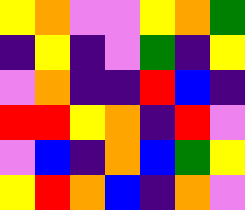[["yellow", "orange", "violet", "violet", "yellow", "orange", "green"], ["indigo", "yellow", "indigo", "violet", "green", "indigo", "yellow"], ["violet", "orange", "indigo", "indigo", "red", "blue", "indigo"], ["red", "red", "yellow", "orange", "indigo", "red", "violet"], ["violet", "blue", "indigo", "orange", "blue", "green", "yellow"], ["yellow", "red", "orange", "blue", "indigo", "orange", "violet"]]